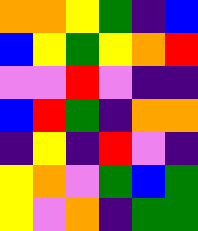[["orange", "orange", "yellow", "green", "indigo", "blue"], ["blue", "yellow", "green", "yellow", "orange", "red"], ["violet", "violet", "red", "violet", "indigo", "indigo"], ["blue", "red", "green", "indigo", "orange", "orange"], ["indigo", "yellow", "indigo", "red", "violet", "indigo"], ["yellow", "orange", "violet", "green", "blue", "green"], ["yellow", "violet", "orange", "indigo", "green", "green"]]